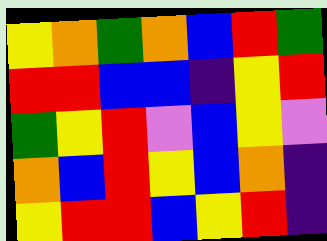[["yellow", "orange", "green", "orange", "blue", "red", "green"], ["red", "red", "blue", "blue", "indigo", "yellow", "red"], ["green", "yellow", "red", "violet", "blue", "yellow", "violet"], ["orange", "blue", "red", "yellow", "blue", "orange", "indigo"], ["yellow", "red", "red", "blue", "yellow", "red", "indigo"]]